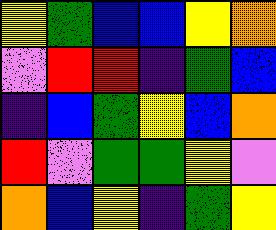[["yellow", "green", "blue", "blue", "yellow", "orange"], ["violet", "red", "red", "indigo", "green", "blue"], ["indigo", "blue", "green", "yellow", "blue", "orange"], ["red", "violet", "green", "green", "yellow", "violet"], ["orange", "blue", "yellow", "indigo", "green", "yellow"]]